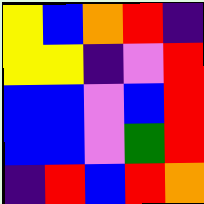[["yellow", "blue", "orange", "red", "indigo"], ["yellow", "yellow", "indigo", "violet", "red"], ["blue", "blue", "violet", "blue", "red"], ["blue", "blue", "violet", "green", "red"], ["indigo", "red", "blue", "red", "orange"]]